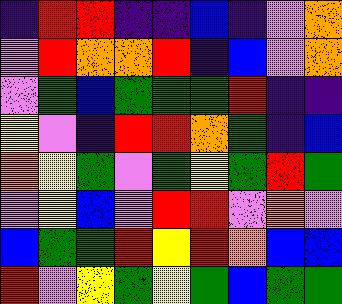[["indigo", "red", "red", "indigo", "indigo", "blue", "indigo", "violet", "orange"], ["violet", "red", "orange", "orange", "red", "indigo", "blue", "violet", "orange"], ["violet", "green", "blue", "green", "green", "green", "red", "indigo", "indigo"], ["yellow", "violet", "indigo", "red", "red", "orange", "green", "indigo", "blue"], ["orange", "yellow", "green", "violet", "green", "yellow", "green", "red", "green"], ["violet", "yellow", "blue", "violet", "red", "red", "violet", "orange", "violet"], ["blue", "green", "green", "red", "yellow", "red", "orange", "blue", "blue"], ["red", "violet", "yellow", "green", "yellow", "green", "blue", "green", "green"]]